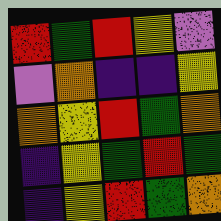[["red", "green", "red", "yellow", "violet"], ["violet", "orange", "indigo", "indigo", "yellow"], ["orange", "yellow", "red", "green", "orange"], ["indigo", "yellow", "green", "red", "green"], ["indigo", "yellow", "red", "green", "orange"]]